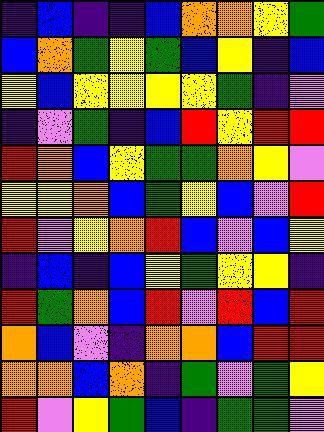[["indigo", "blue", "indigo", "indigo", "blue", "orange", "orange", "yellow", "green"], ["blue", "orange", "green", "yellow", "green", "blue", "yellow", "indigo", "blue"], ["yellow", "blue", "yellow", "yellow", "yellow", "yellow", "green", "indigo", "violet"], ["indigo", "violet", "green", "indigo", "blue", "red", "yellow", "red", "red"], ["red", "orange", "blue", "yellow", "green", "green", "orange", "yellow", "violet"], ["yellow", "yellow", "orange", "blue", "green", "yellow", "blue", "violet", "red"], ["red", "violet", "yellow", "orange", "red", "blue", "violet", "blue", "yellow"], ["indigo", "blue", "indigo", "blue", "yellow", "green", "yellow", "yellow", "indigo"], ["red", "green", "orange", "blue", "red", "violet", "red", "blue", "red"], ["orange", "blue", "violet", "indigo", "orange", "orange", "blue", "red", "red"], ["orange", "orange", "blue", "orange", "indigo", "green", "violet", "green", "yellow"], ["red", "violet", "yellow", "green", "blue", "indigo", "green", "green", "violet"]]